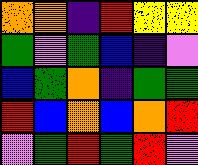[["orange", "orange", "indigo", "red", "yellow", "yellow"], ["green", "violet", "green", "blue", "indigo", "violet"], ["blue", "green", "orange", "indigo", "green", "green"], ["red", "blue", "orange", "blue", "orange", "red"], ["violet", "green", "red", "green", "red", "violet"]]